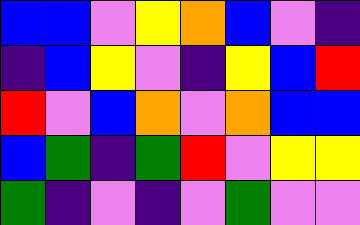[["blue", "blue", "violet", "yellow", "orange", "blue", "violet", "indigo"], ["indigo", "blue", "yellow", "violet", "indigo", "yellow", "blue", "red"], ["red", "violet", "blue", "orange", "violet", "orange", "blue", "blue"], ["blue", "green", "indigo", "green", "red", "violet", "yellow", "yellow"], ["green", "indigo", "violet", "indigo", "violet", "green", "violet", "violet"]]